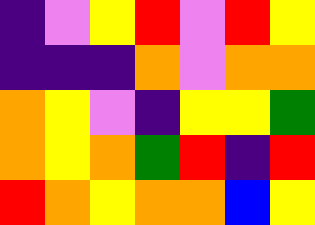[["indigo", "violet", "yellow", "red", "violet", "red", "yellow"], ["indigo", "indigo", "indigo", "orange", "violet", "orange", "orange"], ["orange", "yellow", "violet", "indigo", "yellow", "yellow", "green"], ["orange", "yellow", "orange", "green", "red", "indigo", "red"], ["red", "orange", "yellow", "orange", "orange", "blue", "yellow"]]